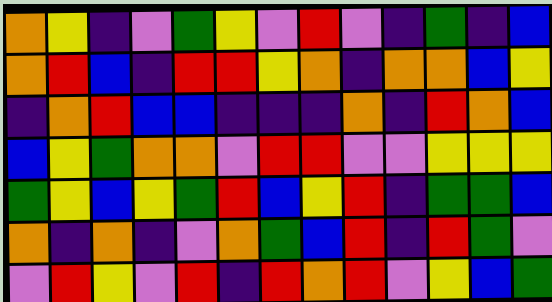[["orange", "yellow", "indigo", "violet", "green", "yellow", "violet", "red", "violet", "indigo", "green", "indigo", "blue"], ["orange", "red", "blue", "indigo", "red", "red", "yellow", "orange", "indigo", "orange", "orange", "blue", "yellow"], ["indigo", "orange", "red", "blue", "blue", "indigo", "indigo", "indigo", "orange", "indigo", "red", "orange", "blue"], ["blue", "yellow", "green", "orange", "orange", "violet", "red", "red", "violet", "violet", "yellow", "yellow", "yellow"], ["green", "yellow", "blue", "yellow", "green", "red", "blue", "yellow", "red", "indigo", "green", "green", "blue"], ["orange", "indigo", "orange", "indigo", "violet", "orange", "green", "blue", "red", "indigo", "red", "green", "violet"], ["violet", "red", "yellow", "violet", "red", "indigo", "red", "orange", "red", "violet", "yellow", "blue", "green"]]